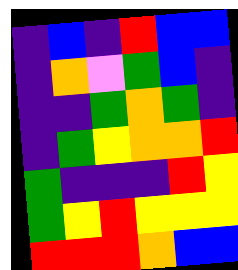[["indigo", "blue", "indigo", "red", "blue", "blue"], ["indigo", "orange", "violet", "green", "blue", "indigo"], ["indigo", "indigo", "green", "orange", "green", "indigo"], ["indigo", "green", "yellow", "orange", "orange", "red"], ["green", "indigo", "indigo", "indigo", "red", "yellow"], ["green", "yellow", "red", "yellow", "yellow", "yellow"], ["red", "red", "red", "orange", "blue", "blue"]]